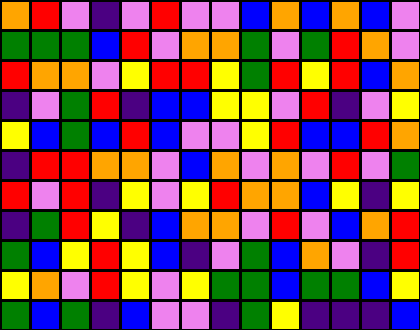[["orange", "red", "violet", "indigo", "violet", "red", "violet", "violet", "blue", "orange", "blue", "orange", "blue", "violet"], ["green", "green", "green", "blue", "red", "violet", "orange", "orange", "green", "violet", "green", "red", "orange", "violet"], ["red", "orange", "orange", "violet", "yellow", "red", "red", "yellow", "green", "red", "yellow", "red", "blue", "orange"], ["indigo", "violet", "green", "red", "indigo", "blue", "blue", "yellow", "yellow", "violet", "red", "indigo", "violet", "yellow"], ["yellow", "blue", "green", "blue", "red", "blue", "violet", "violet", "yellow", "red", "blue", "blue", "red", "orange"], ["indigo", "red", "red", "orange", "orange", "violet", "blue", "orange", "violet", "orange", "violet", "red", "violet", "green"], ["red", "violet", "red", "indigo", "yellow", "violet", "yellow", "red", "orange", "orange", "blue", "yellow", "indigo", "yellow"], ["indigo", "green", "red", "yellow", "indigo", "blue", "orange", "orange", "violet", "red", "violet", "blue", "orange", "red"], ["green", "blue", "yellow", "red", "yellow", "blue", "indigo", "violet", "green", "blue", "orange", "violet", "indigo", "red"], ["yellow", "orange", "violet", "red", "yellow", "violet", "yellow", "green", "green", "blue", "green", "green", "blue", "yellow"], ["green", "blue", "green", "indigo", "blue", "violet", "violet", "indigo", "green", "yellow", "indigo", "indigo", "indigo", "blue"]]